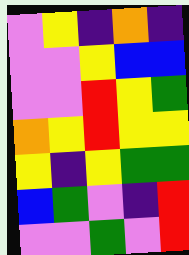[["violet", "yellow", "indigo", "orange", "indigo"], ["violet", "violet", "yellow", "blue", "blue"], ["violet", "violet", "red", "yellow", "green"], ["orange", "yellow", "red", "yellow", "yellow"], ["yellow", "indigo", "yellow", "green", "green"], ["blue", "green", "violet", "indigo", "red"], ["violet", "violet", "green", "violet", "red"]]